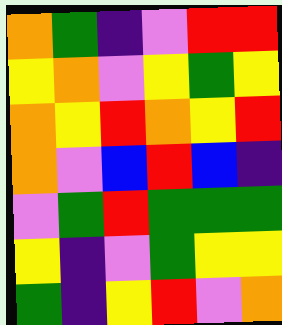[["orange", "green", "indigo", "violet", "red", "red"], ["yellow", "orange", "violet", "yellow", "green", "yellow"], ["orange", "yellow", "red", "orange", "yellow", "red"], ["orange", "violet", "blue", "red", "blue", "indigo"], ["violet", "green", "red", "green", "green", "green"], ["yellow", "indigo", "violet", "green", "yellow", "yellow"], ["green", "indigo", "yellow", "red", "violet", "orange"]]